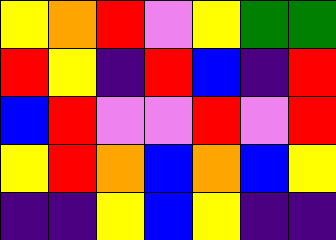[["yellow", "orange", "red", "violet", "yellow", "green", "green"], ["red", "yellow", "indigo", "red", "blue", "indigo", "red"], ["blue", "red", "violet", "violet", "red", "violet", "red"], ["yellow", "red", "orange", "blue", "orange", "blue", "yellow"], ["indigo", "indigo", "yellow", "blue", "yellow", "indigo", "indigo"]]